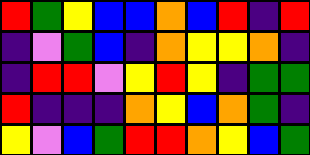[["red", "green", "yellow", "blue", "blue", "orange", "blue", "red", "indigo", "red"], ["indigo", "violet", "green", "blue", "indigo", "orange", "yellow", "yellow", "orange", "indigo"], ["indigo", "red", "red", "violet", "yellow", "red", "yellow", "indigo", "green", "green"], ["red", "indigo", "indigo", "indigo", "orange", "yellow", "blue", "orange", "green", "indigo"], ["yellow", "violet", "blue", "green", "red", "red", "orange", "yellow", "blue", "green"]]